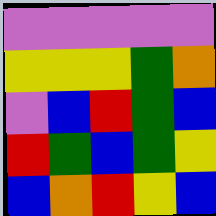[["violet", "violet", "violet", "violet", "violet"], ["yellow", "yellow", "yellow", "green", "orange"], ["violet", "blue", "red", "green", "blue"], ["red", "green", "blue", "green", "yellow"], ["blue", "orange", "red", "yellow", "blue"]]